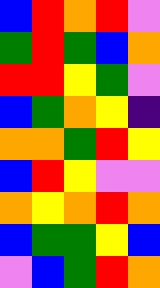[["blue", "red", "orange", "red", "violet"], ["green", "red", "green", "blue", "orange"], ["red", "red", "yellow", "green", "violet"], ["blue", "green", "orange", "yellow", "indigo"], ["orange", "orange", "green", "red", "yellow"], ["blue", "red", "yellow", "violet", "violet"], ["orange", "yellow", "orange", "red", "orange"], ["blue", "green", "green", "yellow", "blue"], ["violet", "blue", "green", "red", "orange"]]